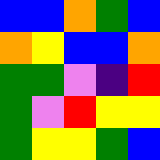[["blue", "blue", "orange", "green", "blue"], ["orange", "yellow", "blue", "blue", "orange"], ["green", "green", "violet", "indigo", "red"], ["green", "violet", "red", "yellow", "yellow"], ["green", "yellow", "yellow", "green", "blue"]]